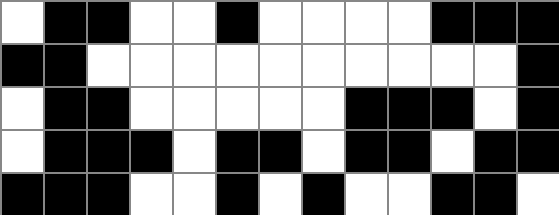[["white", "black", "black", "white", "white", "black", "white", "white", "white", "white", "black", "black", "black"], ["black", "black", "white", "white", "white", "white", "white", "white", "white", "white", "white", "white", "black"], ["white", "black", "black", "white", "white", "white", "white", "white", "black", "black", "black", "white", "black"], ["white", "black", "black", "black", "white", "black", "black", "white", "black", "black", "white", "black", "black"], ["black", "black", "black", "white", "white", "black", "white", "black", "white", "white", "black", "black", "white"]]